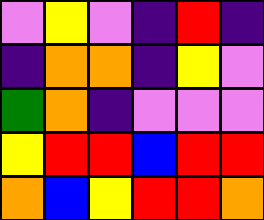[["violet", "yellow", "violet", "indigo", "red", "indigo"], ["indigo", "orange", "orange", "indigo", "yellow", "violet"], ["green", "orange", "indigo", "violet", "violet", "violet"], ["yellow", "red", "red", "blue", "red", "red"], ["orange", "blue", "yellow", "red", "red", "orange"]]